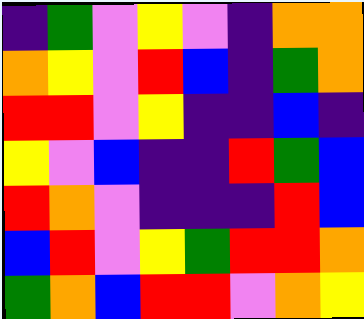[["indigo", "green", "violet", "yellow", "violet", "indigo", "orange", "orange"], ["orange", "yellow", "violet", "red", "blue", "indigo", "green", "orange"], ["red", "red", "violet", "yellow", "indigo", "indigo", "blue", "indigo"], ["yellow", "violet", "blue", "indigo", "indigo", "red", "green", "blue"], ["red", "orange", "violet", "indigo", "indigo", "indigo", "red", "blue"], ["blue", "red", "violet", "yellow", "green", "red", "red", "orange"], ["green", "orange", "blue", "red", "red", "violet", "orange", "yellow"]]